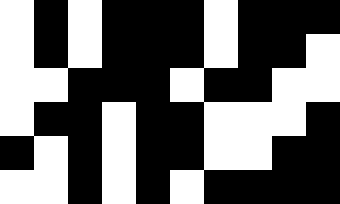[["white", "black", "white", "black", "black", "black", "white", "black", "black", "black"], ["white", "black", "white", "black", "black", "black", "white", "black", "black", "white"], ["white", "white", "black", "black", "black", "white", "black", "black", "white", "white"], ["white", "black", "black", "white", "black", "black", "white", "white", "white", "black"], ["black", "white", "black", "white", "black", "black", "white", "white", "black", "black"], ["white", "white", "black", "white", "black", "white", "black", "black", "black", "black"]]